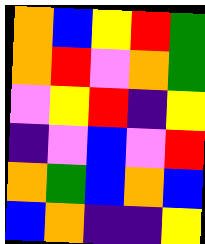[["orange", "blue", "yellow", "red", "green"], ["orange", "red", "violet", "orange", "green"], ["violet", "yellow", "red", "indigo", "yellow"], ["indigo", "violet", "blue", "violet", "red"], ["orange", "green", "blue", "orange", "blue"], ["blue", "orange", "indigo", "indigo", "yellow"]]